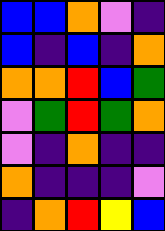[["blue", "blue", "orange", "violet", "indigo"], ["blue", "indigo", "blue", "indigo", "orange"], ["orange", "orange", "red", "blue", "green"], ["violet", "green", "red", "green", "orange"], ["violet", "indigo", "orange", "indigo", "indigo"], ["orange", "indigo", "indigo", "indigo", "violet"], ["indigo", "orange", "red", "yellow", "blue"]]